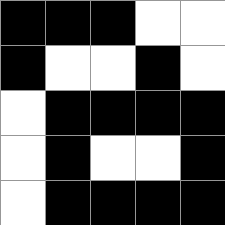[["black", "black", "black", "white", "white"], ["black", "white", "white", "black", "white"], ["white", "black", "black", "black", "black"], ["white", "black", "white", "white", "black"], ["white", "black", "black", "black", "black"]]